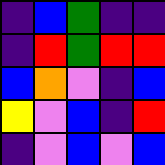[["indigo", "blue", "green", "indigo", "indigo"], ["indigo", "red", "green", "red", "red"], ["blue", "orange", "violet", "indigo", "blue"], ["yellow", "violet", "blue", "indigo", "red"], ["indigo", "violet", "blue", "violet", "blue"]]